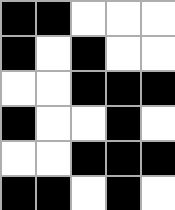[["black", "black", "white", "white", "white"], ["black", "white", "black", "white", "white"], ["white", "white", "black", "black", "black"], ["black", "white", "white", "black", "white"], ["white", "white", "black", "black", "black"], ["black", "black", "white", "black", "white"]]